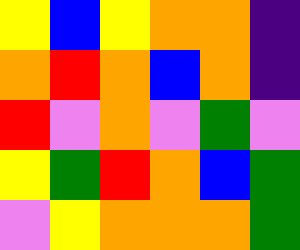[["yellow", "blue", "yellow", "orange", "orange", "indigo"], ["orange", "red", "orange", "blue", "orange", "indigo"], ["red", "violet", "orange", "violet", "green", "violet"], ["yellow", "green", "red", "orange", "blue", "green"], ["violet", "yellow", "orange", "orange", "orange", "green"]]